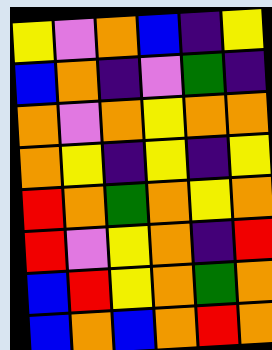[["yellow", "violet", "orange", "blue", "indigo", "yellow"], ["blue", "orange", "indigo", "violet", "green", "indigo"], ["orange", "violet", "orange", "yellow", "orange", "orange"], ["orange", "yellow", "indigo", "yellow", "indigo", "yellow"], ["red", "orange", "green", "orange", "yellow", "orange"], ["red", "violet", "yellow", "orange", "indigo", "red"], ["blue", "red", "yellow", "orange", "green", "orange"], ["blue", "orange", "blue", "orange", "red", "orange"]]